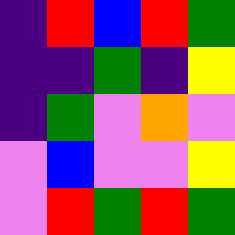[["indigo", "red", "blue", "red", "green"], ["indigo", "indigo", "green", "indigo", "yellow"], ["indigo", "green", "violet", "orange", "violet"], ["violet", "blue", "violet", "violet", "yellow"], ["violet", "red", "green", "red", "green"]]